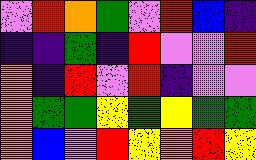[["violet", "red", "orange", "green", "violet", "red", "blue", "indigo"], ["indigo", "indigo", "green", "indigo", "red", "violet", "violet", "red"], ["orange", "indigo", "red", "violet", "red", "indigo", "violet", "violet"], ["orange", "green", "green", "yellow", "green", "yellow", "green", "green"], ["orange", "blue", "violet", "red", "yellow", "orange", "red", "yellow"]]